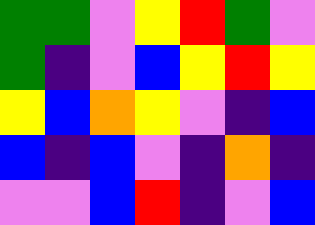[["green", "green", "violet", "yellow", "red", "green", "violet"], ["green", "indigo", "violet", "blue", "yellow", "red", "yellow"], ["yellow", "blue", "orange", "yellow", "violet", "indigo", "blue"], ["blue", "indigo", "blue", "violet", "indigo", "orange", "indigo"], ["violet", "violet", "blue", "red", "indigo", "violet", "blue"]]